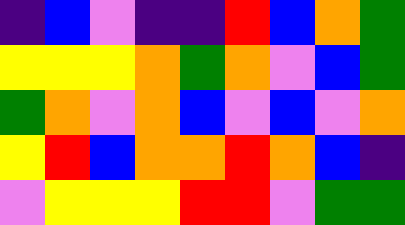[["indigo", "blue", "violet", "indigo", "indigo", "red", "blue", "orange", "green"], ["yellow", "yellow", "yellow", "orange", "green", "orange", "violet", "blue", "green"], ["green", "orange", "violet", "orange", "blue", "violet", "blue", "violet", "orange"], ["yellow", "red", "blue", "orange", "orange", "red", "orange", "blue", "indigo"], ["violet", "yellow", "yellow", "yellow", "red", "red", "violet", "green", "green"]]